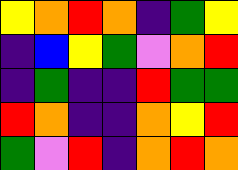[["yellow", "orange", "red", "orange", "indigo", "green", "yellow"], ["indigo", "blue", "yellow", "green", "violet", "orange", "red"], ["indigo", "green", "indigo", "indigo", "red", "green", "green"], ["red", "orange", "indigo", "indigo", "orange", "yellow", "red"], ["green", "violet", "red", "indigo", "orange", "red", "orange"]]